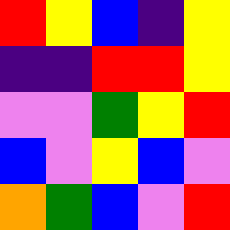[["red", "yellow", "blue", "indigo", "yellow"], ["indigo", "indigo", "red", "red", "yellow"], ["violet", "violet", "green", "yellow", "red"], ["blue", "violet", "yellow", "blue", "violet"], ["orange", "green", "blue", "violet", "red"]]